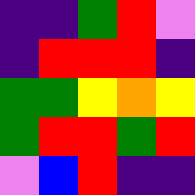[["indigo", "indigo", "green", "red", "violet"], ["indigo", "red", "red", "red", "indigo"], ["green", "green", "yellow", "orange", "yellow"], ["green", "red", "red", "green", "red"], ["violet", "blue", "red", "indigo", "indigo"]]